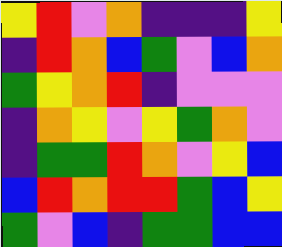[["yellow", "red", "violet", "orange", "indigo", "indigo", "indigo", "yellow"], ["indigo", "red", "orange", "blue", "green", "violet", "blue", "orange"], ["green", "yellow", "orange", "red", "indigo", "violet", "violet", "violet"], ["indigo", "orange", "yellow", "violet", "yellow", "green", "orange", "violet"], ["indigo", "green", "green", "red", "orange", "violet", "yellow", "blue"], ["blue", "red", "orange", "red", "red", "green", "blue", "yellow"], ["green", "violet", "blue", "indigo", "green", "green", "blue", "blue"]]